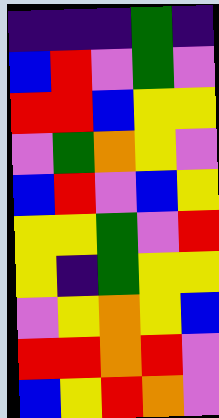[["indigo", "indigo", "indigo", "green", "indigo"], ["blue", "red", "violet", "green", "violet"], ["red", "red", "blue", "yellow", "yellow"], ["violet", "green", "orange", "yellow", "violet"], ["blue", "red", "violet", "blue", "yellow"], ["yellow", "yellow", "green", "violet", "red"], ["yellow", "indigo", "green", "yellow", "yellow"], ["violet", "yellow", "orange", "yellow", "blue"], ["red", "red", "orange", "red", "violet"], ["blue", "yellow", "red", "orange", "violet"]]